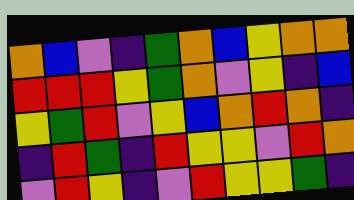[["orange", "blue", "violet", "indigo", "green", "orange", "blue", "yellow", "orange", "orange"], ["red", "red", "red", "yellow", "green", "orange", "violet", "yellow", "indigo", "blue"], ["yellow", "green", "red", "violet", "yellow", "blue", "orange", "red", "orange", "indigo"], ["indigo", "red", "green", "indigo", "red", "yellow", "yellow", "violet", "red", "orange"], ["violet", "red", "yellow", "indigo", "violet", "red", "yellow", "yellow", "green", "indigo"]]